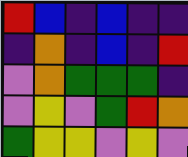[["red", "blue", "indigo", "blue", "indigo", "indigo"], ["indigo", "orange", "indigo", "blue", "indigo", "red"], ["violet", "orange", "green", "green", "green", "indigo"], ["violet", "yellow", "violet", "green", "red", "orange"], ["green", "yellow", "yellow", "violet", "yellow", "violet"]]